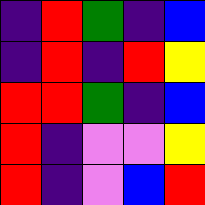[["indigo", "red", "green", "indigo", "blue"], ["indigo", "red", "indigo", "red", "yellow"], ["red", "red", "green", "indigo", "blue"], ["red", "indigo", "violet", "violet", "yellow"], ["red", "indigo", "violet", "blue", "red"]]